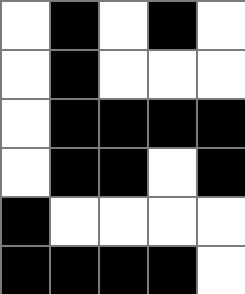[["white", "black", "white", "black", "white"], ["white", "black", "white", "white", "white"], ["white", "black", "black", "black", "black"], ["white", "black", "black", "white", "black"], ["black", "white", "white", "white", "white"], ["black", "black", "black", "black", "white"]]